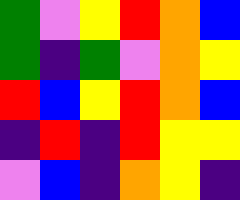[["green", "violet", "yellow", "red", "orange", "blue"], ["green", "indigo", "green", "violet", "orange", "yellow"], ["red", "blue", "yellow", "red", "orange", "blue"], ["indigo", "red", "indigo", "red", "yellow", "yellow"], ["violet", "blue", "indigo", "orange", "yellow", "indigo"]]